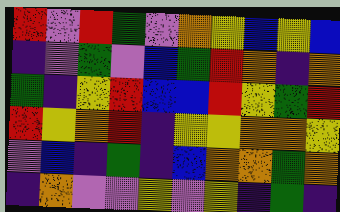[["red", "violet", "red", "green", "violet", "orange", "yellow", "blue", "yellow", "blue"], ["indigo", "violet", "green", "violet", "blue", "green", "red", "orange", "indigo", "orange"], ["green", "indigo", "yellow", "red", "blue", "blue", "red", "yellow", "green", "red"], ["red", "yellow", "orange", "red", "indigo", "yellow", "yellow", "orange", "orange", "yellow"], ["violet", "blue", "indigo", "green", "indigo", "blue", "orange", "orange", "green", "orange"], ["indigo", "orange", "violet", "violet", "yellow", "violet", "yellow", "indigo", "green", "indigo"]]